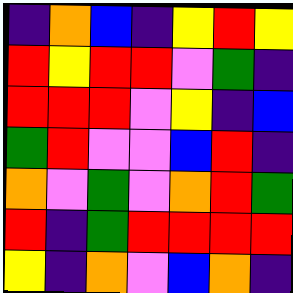[["indigo", "orange", "blue", "indigo", "yellow", "red", "yellow"], ["red", "yellow", "red", "red", "violet", "green", "indigo"], ["red", "red", "red", "violet", "yellow", "indigo", "blue"], ["green", "red", "violet", "violet", "blue", "red", "indigo"], ["orange", "violet", "green", "violet", "orange", "red", "green"], ["red", "indigo", "green", "red", "red", "red", "red"], ["yellow", "indigo", "orange", "violet", "blue", "orange", "indigo"]]